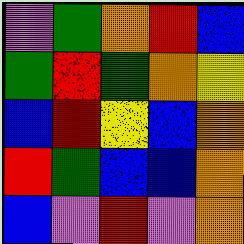[["violet", "green", "orange", "red", "blue"], ["green", "red", "green", "orange", "yellow"], ["blue", "red", "yellow", "blue", "orange"], ["red", "green", "blue", "blue", "orange"], ["blue", "violet", "red", "violet", "orange"]]